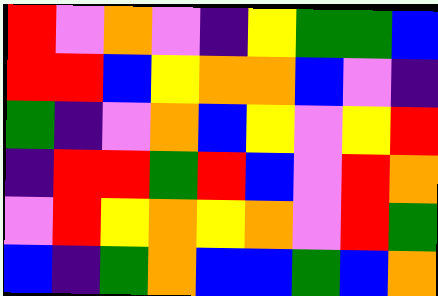[["red", "violet", "orange", "violet", "indigo", "yellow", "green", "green", "blue"], ["red", "red", "blue", "yellow", "orange", "orange", "blue", "violet", "indigo"], ["green", "indigo", "violet", "orange", "blue", "yellow", "violet", "yellow", "red"], ["indigo", "red", "red", "green", "red", "blue", "violet", "red", "orange"], ["violet", "red", "yellow", "orange", "yellow", "orange", "violet", "red", "green"], ["blue", "indigo", "green", "orange", "blue", "blue", "green", "blue", "orange"]]